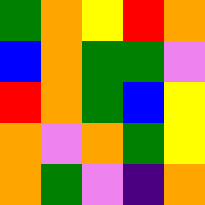[["green", "orange", "yellow", "red", "orange"], ["blue", "orange", "green", "green", "violet"], ["red", "orange", "green", "blue", "yellow"], ["orange", "violet", "orange", "green", "yellow"], ["orange", "green", "violet", "indigo", "orange"]]